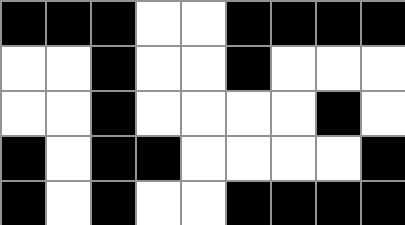[["black", "black", "black", "white", "white", "black", "black", "black", "black"], ["white", "white", "black", "white", "white", "black", "white", "white", "white"], ["white", "white", "black", "white", "white", "white", "white", "black", "white"], ["black", "white", "black", "black", "white", "white", "white", "white", "black"], ["black", "white", "black", "white", "white", "black", "black", "black", "black"]]